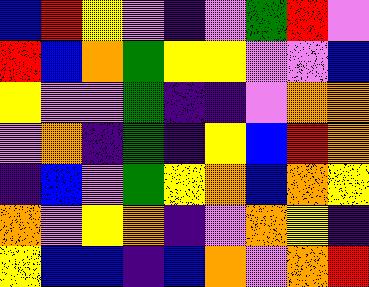[["blue", "red", "yellow", "violet", "indigo", "violet", "green", "red", "violet"], ["red", "blue", "orange", "green", "yellow", "yellow", "violet", "violet", "blue"], ["yellow", "violet", "violet", "green", "indigo", "indigo", "violet", "orange", "orange"], ["violet", "orange", "indigo", "green", "indigo", "yellow", "blue", "red", "orange"], ["indigo", "blue", "violet", "green", "yellow", "orange", "blue", "orange", "yellow"], ["orange", "violet", "yellow", "orange", "indigo", "violet", "orange", "yellow", "indigo"], ["yellow", "blue", "blue", "indigo", "blue", "orange", "violet", "orange", "red"]]